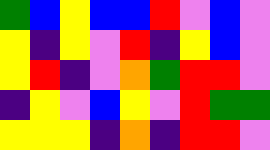[["green", "blue", "yellow", "blue", "blue", "red", "violet", "blue", "violet"], ["yellow", "indigo", "yellow", "violet", "red", "indigo", "yellow", "blue", "violet"], ["yellow", "red", "indigo", "violet", "orange", "green", "red", "red", "violet"], ["indigo", "yellow", "violet", "blue", "yellow", "violet", "red", "green", "green"], ["yellow", "yellow", "yellow", "indigo", "orange", "indigo", "red", "red", "violet"]]